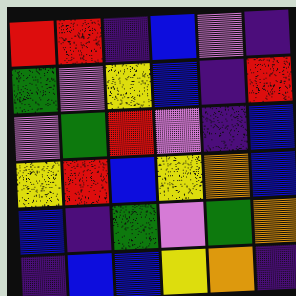[["red", "red", "indigo", "blue", "violet", "indigo"], ["green", "violet", "yellow", "blue", "indigo", "red"], ["violet", "green", "red", "violet", "indigo", "blue"], ["yellow", "red", "blue", "yellow", "orange", "blue"], ["blue", "indigo", "green", "violet", "green", "orange"], ["indigo", "blue", "blue", "yellow", "orange", "indigo"]]